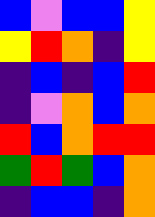[["blue", "violet", "blue", "blue", "yellow"], ["yellow", "red", "orange", "indigo", "yellow"], ["indigo", "blue", "indigo", "blue", "red"], ["indigo", "violet", "orange", "blue", "orange"], ["red", "blue", "orange", "red", "red"], ["green", "red", "green", "blue", "orange"], ["indigo", "blue", "blue", "indigo", "orange"]]